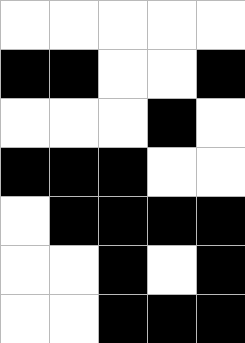[["white", "white", "white", "white", "white"], ["black", "black", "white", "white", "black"], ["white", "white", "white", "black", "white"], ["black", "black", "black", "white", "white"], ["white", "black", "black", "black", "black"], ["white", "white", "black", "white", "black"], ["white", "white", "black", "black", "black"]]